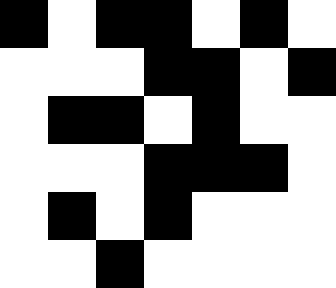[["black", "white", "black", "black", "white", "black", "white"], ["white", "white", "white", "black", "black", "white", "black"], ["white", "black", "black", "white", "black", "white", "white"], ["white", "white", "white", "black", "black", "black", "white"], ["white", "black", "white", "black", "white", "white", "white"], ["white", "white", "black", "white", "white", "white", "white"]]